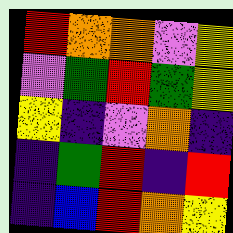[["red", "orange", "orange", "violet", "yellow"], ["violet", "green", "red", "green", "yellow"], ["yellow", "indigo", "violet", "orange", "indigo"], ["indigo", "green", "red", "indigo", "red"], ["indigo", "blue", "red", "orange", "yellow"]]